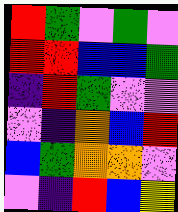[["red", "green", "violet", "green", "violet"], ["red", "red", "blue", "blue", "green"], ["indigo", "red", "green", "violet", "violet"], ["violet", "indigo", "orange", "blue", "red"], ["blue", "green", "orange", "orange", "violet"], ["violet", "indigo", "red", "blue", "yellow"]]